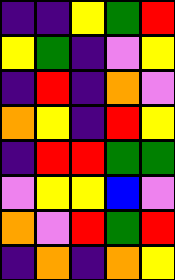[["indigo", "indigo", "yellow", "green", "red"], ["yellow", "green", "indigo", "violet", "yellow"], ["indigo", "red", "indigo", "orange", "violet"], ["orange", "yellow", "indigo", "red", "yellow"], ["indigo", "red", "red", "green", "green"], ["violet", "yellow", "yellow", "blue", "violet"], ["orange", "violet", "red", "green", "red"], ["indigo", "orange", "indigo", "orange", "yellow"]]